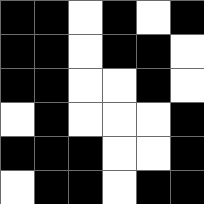[["black", "black", "white", "black", "white", "black"], ["black", "black", "white", "black", "black", "white"], ["black", "black", "white", "white", "black", "white"], ["white", "black", "white", "white", "white", "black"], ["black", "black", "black", "white", "white", "black"], ["white", "black", "black", "white", "black", "black"]]